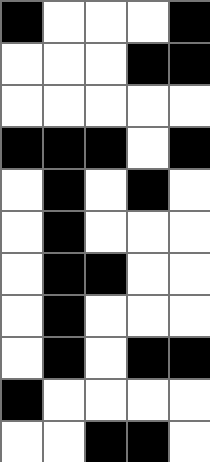[["black", "white", "white", "white", "black"], ["white", "white", "white", "black", "black"], ["white", "white", "white", "white", "white"], ["black", "black", "black", "white", "black"], ["white", "black", "white", "black", "white"], ["white", "black", "white", "white", "white"], ["white", "black", "black", "white", "white"], ["white", "black", "white", "white", "white"], ["white", "black", "white", "black", "black"], ["black", "white", "white", "white", "white"], ["white", "white", "black", "black", "white"]]